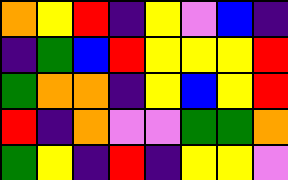[["orange", "yellow", "red", "indigo", "yellow", "violet", "blue", "indigo"], ["indigo", "green", "blue", "red", "yellow", "yellow", "yellow", "red"], ["green", "orange", "orange", "indigo", "yellow", "blue", "yellow", "red"], ["red", "indigo", "orange", "violet", "violet", "green", "green", "orange"], ["green", "yellow", "indigo", "red", "indigo", "yellow", "yellow", "violet"]]